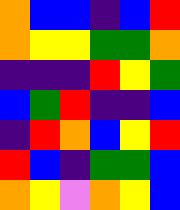[["orange", "blue", "blue", "indigo", "blue", "red"], ["orange", "yellow", "yellow", "green", "green", "orange"], ["indigo", "indigo", "indigo", "red", "yellow", "green"], ["blue", "green", "red", "indigo", "indigo", "blue"], ["indigo", "red", "orange", "blue", "yellow", "red"], ["red", "blue", "indigo", "green", "green", "blue"], ["orange", "yellow", "violet", "orange", "yellow", "blue"]]